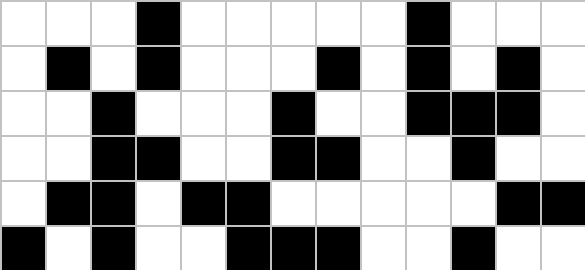[["white", "white", "white", "black", "white", "white", "white", "white", "white", "black", "white", "white", "white"], ["white", "black", "white", "black", "white", "white", "white", "black", "white", "black", "white", "black", "white"], ["white", "white", "black", "white", "white", "white", "black", "white", "white", "black", "black", "black", "white"], ["white", "white", "black", "black", "white", "white", "black", "black", "white", "white", "black", "white", "white"], ["white", "black", "black", "white", "black", "black", "white", "white", "white", "white", "white", "black", "black"], ["black", "white", "black", "white", "white", "black", "black", "black", "white", "white", "black", "white", "white"]]